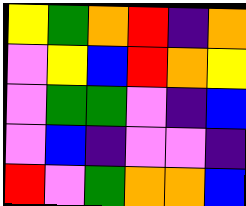[["yellow", "green", "orange", "red", "indigo", "orange"], ["violet", "yellow", "blue", "red", "orange", "yellow"], ["violet", "green", "green", "violet", "indigo", "blue"], ["violet", "blue", "indigo", "violet", "violet", "indigo"], ["red", "violet", "green", "orange", "orange", "blue"]]